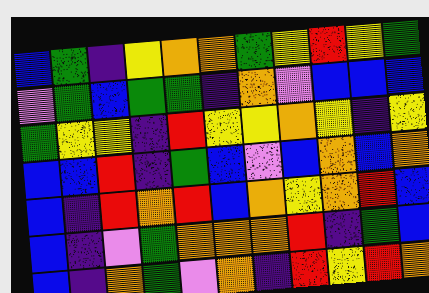[["blue", "green", "indigo", "yellow", "orange", "orange", "green", "yellow", "red", "yellow", "green"], ["violet", "green", "blue", "green", "green", "indigo", "orange", "violet", "blue", "blue", "blue"], ["green", "yellow", "yellow", "indigo", "red", "yellow", "yellow", "orange", "yellow", "indigo", "yellow"], ["blue", "blue", "red", "indigo", "green", "blue", "violet", "blue", "orange", "blue", "orange"], ["blue", "indigo", "red", "orange", "red", "blue", "orange", "yellow", "orange", "red", "blue"], ["blue", "indigo", "violet", "green", "orange", "orange", "orange", "red", "indigo", "green", "blue"], ["blue", "indigo", "orange", "green", "violet", "orange", "indigo", "red", "yellow", "red", "orange"]]